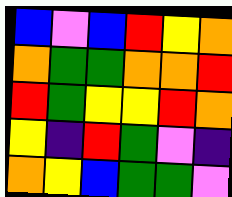[["blue", "violet", "blue", "red", "yellow", "orange"], ["orange", "green", "green", "orange", "orange", "red"], ["red", "green", "yellow", "yellow", "red", "orange"], ["yellow", "indigo", "red", "green", "violet", "indigo"], ["orange", "yellow", "blue", "green", "green", "violet"]]